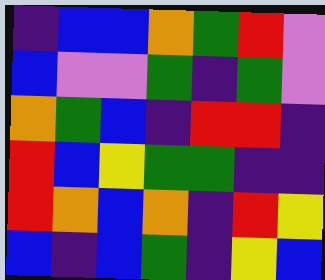[["indigo", "blue", "blue", "orange", "green", "red", "violet"], ["blue", "violet", "violet", "green", "indigo", "green", "violet"], ["orange", "green", "blue", "indigo", "red", "red", "indigo"], ["red", "blue", "yellow", "green", "green", "indigo", "indigo"], ["red", "orange", "blue", "orange", "indigo", "red", "yellow"], ["blue", "indigo", "blue", "green", "indigo", "yellow", "blue"]]